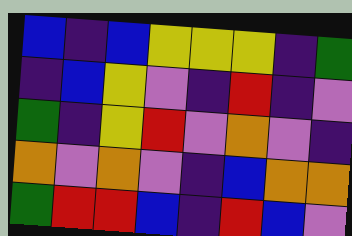[["blue", "indigo", "blue", "yellow", "yellow", "yellow", "indigo", "green"], ["indigo", "blue", "yellow", "violet", "indigo", "red", "indigo", "violet"], ["green", "indigo", "yellow", "red", "violet", "orange", "violet", "indigo"], ["orange", "violet", "orange", "violet", "indigo", "blue", "orange", "orange"], ["green", "red", "red", "blue", "indigo", "red", "blue", "violet"]]